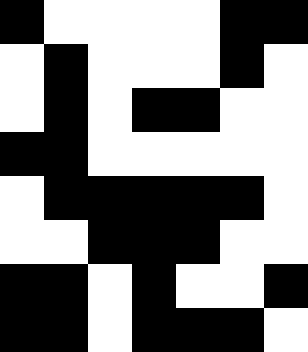[["black", "white", "white", "white", "white", "black", "black"], ["white", "black", "white", "white", "white", "black", "white"], ["white", "black", "white", "black", "black", "white", "white"], ["black", "black", "white", "white", "white", "white", "white"], ["white", "black", "black", "black", "black", "black", "white"], ["white", "white", "black", "black", "black", "white", "white"], ["black", "black", "white", "black", "white", "white", "black"], ["black", "black", "white", "black", "black", "black", "white"]]